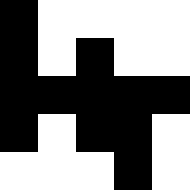[["black", "white", "white", "white", "white"], ["black", "white", "black", "white", "white"], ["black", "black", "black", "black", "black"], ["black", "white", "black", "black", "white"], ["white", "white", "white", "black", "white"]]